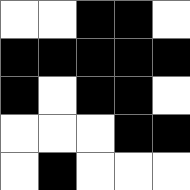[["white", "white", "black", "black", "white"], ["black", "black", "black", "black", "black"], ["black", "white", "black", "black", "white"], ["white", "white", "white", "black", "black"], ["white", "black", "white", "white", "white"]]